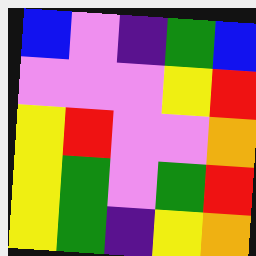[["blue", "violet", "indigo", "green", "blue"], ["violet", "violet", "violet", "yellow", "red"], ["yellow", "red", "violet", "violet", "orange"], ["yellow", "green", "violet", "green", "red"], ["yellow", "green", "indigo", "yellow", "orange"]]